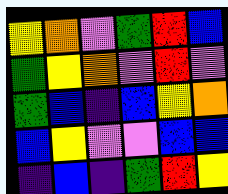[["yellow", "orange", "violet", "green", "red", "blue"], ["green", "yellow", "orange", "violet", "red", "violet"], ["green", "blue", "indigo", "blue", "yellow", "orange"], ["blue", "yellow", "violet", "violet", "blue", "blue"], ["indigo", "blue", "indigo", "green", "red", "yellow"]]